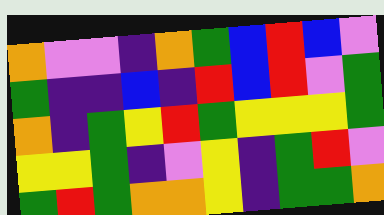[["orange", "violet", "violet", "indigo", "orange", "green", "blue", "red", "blue", "violet"], ["green", "indigo", "indigo", "blue", "indigo", "red", "blue", "red", "violet", "green"], ["orange", "indigo", "green", "yellow", "red", "green", "yellow", "yellow", "yellow", "green"], ["yellow", "yellow", "green", "indigo", "violet", "yellow", "indigo", "green", "red", "violet"], ["green", "red", "green", "orange", "orange", "yellow", "indigo", "green", "green", "orange"]]